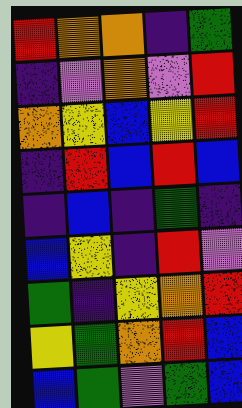[["red", "orange", "orange", "indigo", "green"], ["indigo", "violet", "orange", "violet", "red"], ["orange", "yellow", "blue", "yellow", "red"], ["indigo", "red", "blue", "red", "blue"], ["indigo", "blue", "indigo", "green", "indigo"], ["blue", "yellow", "indigo", "red", "violet"], ["green", "indigo", "yellow", "orange", "red"], ["yellow", "green", "orange", "red", "blue"], ["blue", "green", "violet", "green", "blue"]]